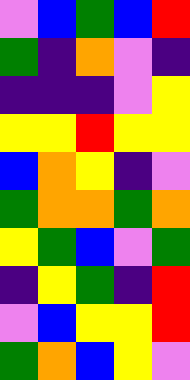[["violet", "blue", "green", "blue", "red"], ["green", "indigo", "orange", "violet", "indigo"], ["indigo", "indigo", "indigo", "violet", "yellow"], ["yellow", "yellow", "red", "yellow", "yellow"], ["blue", "orange", "yellow", "indigo", "violet"], ["green", "orange", "orange", "green", "orange"], ["yellow", "green", "blue", "violet", "green"], ["indigo", "yellow", "green", "indigo", "red"], ["violet", "blue", "yellow", "yellow", "red"], ["green", "orange", "blue", "yellow", "violet"]]